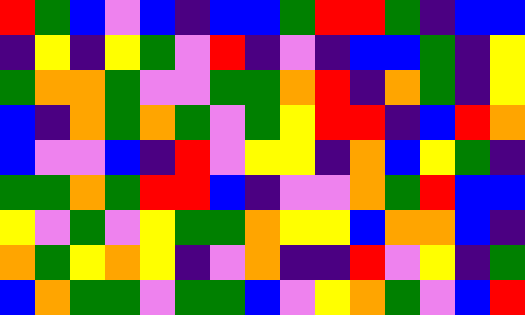[["red", "green", "blue", "violet", "blue", "indigo", "blue", "blue", "green", "red", "red", "green", "indigo", "blue", "blue"], ["indigo", "yellow", "indigo", "yellow", "green", "violet", "red", "indigo", "violet", "indigo", "blue", "blue", "green", "indigo", "yellow"], ["green", "orange", "orange", "green", "violet", "violet", "green", "green", "orange", "red", "indigo", "orange", "green", "indigo", "yellow"], ["blue", "indigo", "orange", "green", "orange", "green", "violet", "green", "yellow", "red", "red", "indigo", "blue", "red", "orange"], ["blue", "violet", "violet", "blue", "indigo", "red", "violet", "yellow", "yellow", "indigo", "orange", "blue", "yellow", "green", "indigo"], ["green", "green", "orange", "green", "red", "red", "blue", "indigo", "violet", "violet", "orange", "green", "red", "blue", "blue"], ["yellow", "violet", "green", "violet", "yellow", "green", "green", "orange", "yellow", "yellow", "blue", "orange", "orange", "blue", "indigo"], ["orange", "green", "yellow", "orange", "yellow", "indigo", "violet", "orange", "indigo", "indigo", "red", "violet", "yellow", "indigo", "green"], ["blue", "orange", "green", "green", "violet", "green", "green", "blue", "violet", "yellow", "orange", "green", "violet", "blue", "red"]]